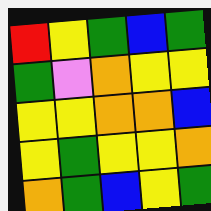[["red", "yellow", "green", "blue", "green"], ["green", "violet", "orange", "yellow", "yellow"], ["yellow", "yellow", "orange", "orange", "blue"], ["yellow", "green", "yellow", "yellow", "orange"], ["orange", "green", "blue", "yellow", "green"]]